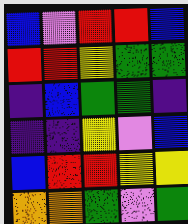[["blue", "violet", "red", "red", "blue"], ["red", "red", "yellow", "green", "green"], ["indigo", "blue", "green", "green", "indigo"], ["indigo", "indigo", "yellow", "violet", "blue"], ["blue", "red", "red", "yellow", "yellow"], ["orange", "orange", "green", "violet", "green"]]